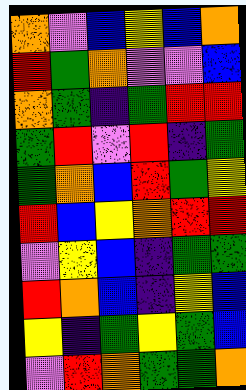[["orange", "violet", "blue", "yellow", "blue", "orange"], ["red", "green", "orange", "violet", "violet", "blue"], ["orange", "green", "indigo", "green", "red", "red"], ["green", "red", "violet", "red", "indigo", "green"], ["green", "orange", "blue", "red", "green", "yellow"], ["red", "blue", "yellow", "orange", "red", "red"], ["violet", "yellow", "blue", "indigo", "green", "green"], ["red", "orange", "blue", "indigo", "yellow", "blue"], ["yellow", "indigo", "green", "yellow", "green", "blue"], ["violet", "red", "orange", "green", "green", "orange"]]